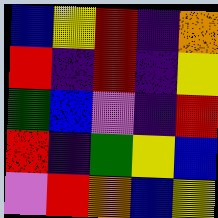[["blue", "yellow", "red", "indigo", "orange"], ["red", "indigo", "red", "indigo", "yellow"], ["green", "blue", "violet", "indigo", "red"], ["red", "indigo", "green", "yellow", "blue"], ["violet", "red", "orange", "blue", "yellow"]]